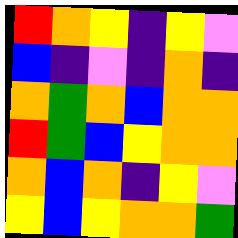[["red", "orange", "yellow", "indigo", "yellow", "violet"], ["blue", "indigo", "violet", "indigo", "orange", "indigo"], ["orange", "green", "orange", "blue", "orange", "orange"], ["red", "green", "blue", "yellow", "orange", "orange"], ["orange", "blue", "orange", "indigo", "yellow", "violet"], ["yellow", "blue", "yellow", "orange", "orange", "green"]]